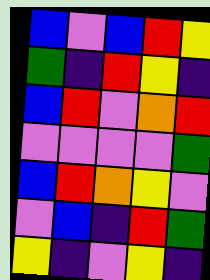[["blue", "violet", "blue", "red", "yellow"], ["green", "indigo", "red", "yellow", "indigo"], ["blue", "red", "violet", "orange", "red"], ["violet", "violet", "violet", "violet", "green"], ["blue", "red", "orange", "yellow", "violet"], ["violet", "blue", "indigo", "red", "green"], ["yellow", "indigo", "violet", "yellow", "indigo"]]